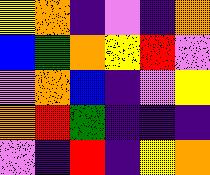[["yellow", "orange", "indigo", "violet", "indigo", "orange"], ["blue", "green", "orange", "yellow", "red", "violet"], ["violet", "orange", "blue", "indigo", "violet", "yellow"], ["orange", "red", "green", "indigo", "indigo", "indigo"], ["violet", "indigo", "red", "indigo", "yellow", "orange"]]